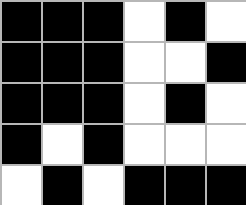[["black", "black", "black", "white", "black", "white"], ["black", "black", "black", "white", "white", "black"], ["black", "black", "black", "white", "black", "white"], ["black", "white", "black", "white", "white", "white"], ["white", "black", "white", "black", "black", "black"]]